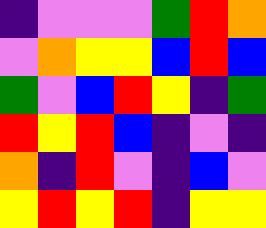[["indigo", "violet", "violet", "violet", "green", "red", "orange"], ["violet", "orange", "yellow", "yellow", "blue", "red", "blue"], ["green", "violet", "blue", "red", "yellow", "indigo", "green"], ["red", "yellow", "red", "blue", "indigo", "violet", "indigo"], ["orange", "indigo", "red", "violet", "indigo", "blue", "violet"], ["yellow", "red", "yellow", "red", "indigo", "yellow", "yellow"]]